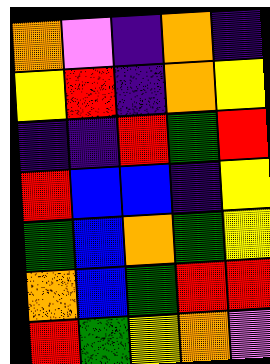[["orange", "violet", "indigo", "orange", "indigo"], ["yellow", "red", "indigo", "orange", "yellow"], ["indigo", "indigo", "red", "green", "red"], ["red", "blue", "blue", "indigo", "yellow"], ["green", "blue", "orange", "green", "yellow"], ["orange", "blue", "green", "red", "red"], ["red", "green", "yellow", "orange", "violet"]]